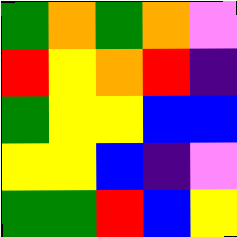[["green", "orange", "green", "orange", "violet"], ["red", "yellow", "orange", "red", "indigo"], ["green", "yellow", "yellow", "blue", "blue"], ["yellow", "yellow", "blue", "indigo", "violet"], ["green", "green", "red", "blue", "yellow"]]